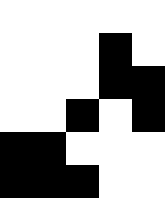[["white", "white", "white", "white", "white"], ["white", "white", "white", "black", "white"], ["white", "white", "white", "black", "black"], ["white", "white", "black", "white", "black"], ["black", "black", "white", "white", "white"], ["black", "black", "black", "white", "white"]]